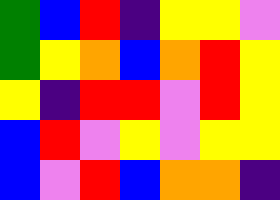[["green", "blue", "red", "indigo", "yellow", "yellow", "violet"], ["green", "yellow", "orange", "blue", "orange", "red", "yellow"], ["yellow", "indigo", "red", "red", "violet", "red", "yellow"], ["blue", "red", "violet", "yellow", "violet", "yellow", "yellow"], ["blue", "violet", "red", "blue", "orange", "orange", "indigo"]]